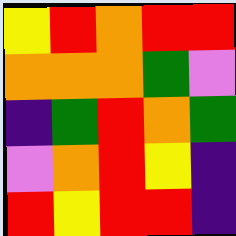[["yellow", "red", "orange", "red", "red"], ["orange", "orange", "orange", "green", "violet"], ["indigo", "green", "red", "orange", "green"], ["violet", "orange", "red", "yellow", "indigo"], ["red", "yellow", "red", "red", "indigo"]]